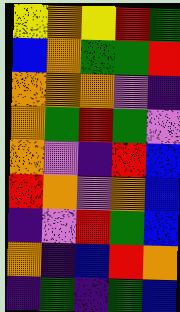[["yellow", "orange", "yellow", "red", "green"], ["blue", "orange", "green", "green", "red"], ["orange", "orange", "orange", "violet", "indigo"], ["orange", "green", "red", "green", "violet"], ["orange", "violet", "indigo", "red", "blue"], ["red", "orange", "violet", "orange", "blue"], ["indigo", "violet", "red", "green", "blue"], ["orange", "indigo", "blue", "red", "orange"], ["indigo", "green", "indigo", "green", "blue"]]